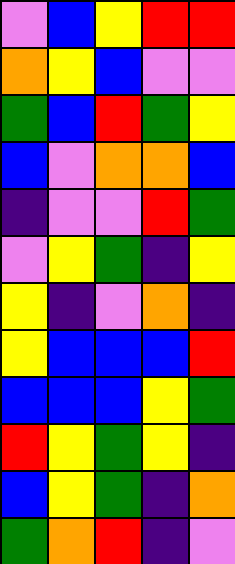[["violet", "blue", "yellow", "red", "red"], ["orange", "yellow", "blue", "violet", "violet"], ["green", "blue", "red", "green", "yellow"], ["blue", "violet", "orange", "orange", "blue"], ["indigo", "violet", "violet", "red", "green"], ["violet", "yellow", "green", "indigo", "yellow"], ["yellow", "indigo", "violet", "orange", "indigo"], ["yellow", "blue", "blue", "blue", "red"], ["blue", "blue", "blue", "yellow", "green"], ["red", "yellow", "green", "yellow", "indigo"], ["blue", "yellow", "green", "indigo", "orange"], ["green", "orange", "red", "indigo", "violet"]]